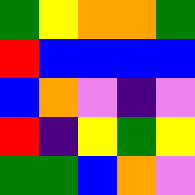[["green", "yellow", "orange", "orange", "green"], ["red", "blue", "blue", "blue", "blue"], ["blue", "orange", "violet", "indigo", "violet"], ["red", "indigo", "yellow", "green", "yellow"], ["green", "green", "blue", "orange", "violet"]]